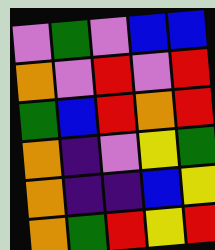[["violet", "green", "violet", "blue", "blue"], ["orange", "violet", "red", "violet", "red"], ["green", "blue", "red", "orange", "red"], ["orange", "indigo", "violet", "yellow", "green"], ["orange", "indigo", "indigo", "blue", "yellow"], ["orange", "green", "red", "yellow", "red"]]